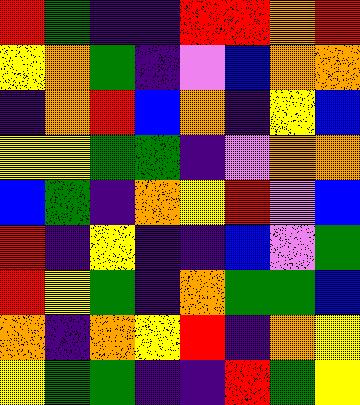[["red", "green", "indigo", "indigo", "red", "red", "orange", "red"], ["yellow", "orange", "green", "indigo", "violet", "blue", "orange", "orange"], ["indigo", "orange", "red", "blue", "orange", "indigo", "yellow", "blue"], ["yellow", "yellow", "green", "green", "indigo", "violet", "orange", "orange"], ["blue", "green", "indigo", "orange", "yellow", "red", "violet", "blue"], ["red", "indigo", "yellow", "indigo", "indigo", "blue", "violet", "green"], ["red", "yellow", "green", "indigo", "orange", "green", "green", "blue"], ["orange", "indigo", "orange", "yellow", "red", "indigo", "orange", "yellow"], ["yellow", "green", "green", "indigo", "indigo", "red", "green", "yellow"]]